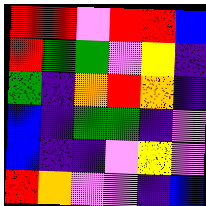[["red", "red", "violet", "red", "red", "blue"], ["red", "green", "green", "violet", "yellow", "indigo"], ["green", "indigo", "orange", "red", "orange", "indigo"], ["blue", "indigo", "green", "green", "indigo", "violet"], ["blue", "indigo", "indigo", "violet", "yellow", "violet"], ["red", "orange", "violet", "violet", "indigo", "blue"]]